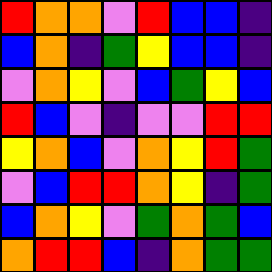[["red", "orange", "orange", "violet", "red", "blue", "blue", "indigo"], ["blue", "orange", "indigo", "green", "yellow", "blue", "blue", "indigo"], ["violet", "orange", "yellow", "violet", "blue", "green", "yellow", "blue"], ["red", "blue", "violet", "indigo", "violet", "violet", "red", "red"], ["yellow", "orange", "blue", "violet", "orange", "yellow", "red", "green"], ["violet", "blue", "red", "red", "orange", "yellow", "indigo", "green"], ["blue", "orange", "yellow", "violet", "green", "orange", "green", "blue"], ["orange", "red", "red", "blue", "indigo", "orange", "green", "green"]]